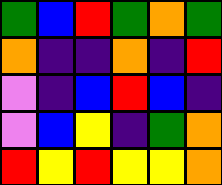[["green", "blue", "red", "green", "orange", "green"], ["orange", "indigo", "indigo", "orange", "indigo", "red"], ["violet", "indigo", "blue", "red", "blue", "indigo"], ["violet", "blue", "yellow", "indigo", "green", "orange"], ["red", "yellow", "red", "yellow", "yellow", "orange"]]